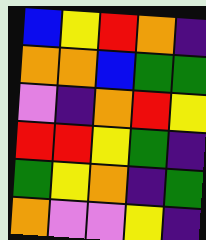[["blue", "yellow", "red", "orange", "indigo"], ["orange", "orange", "blue", "green", "green"], ["violet", "indigo", "orange", "red", "yellow"], ["red", "red", "yellow", "green", "indigo"], ["green", "yellow", "orange", "indigo", "green"], ["orange", "violet", "violet", "yellow", "indigo"]]